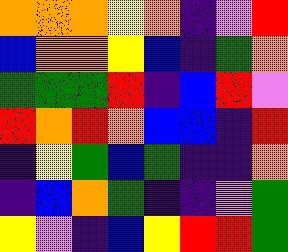[["orange", "orange", "orange", "yellow", "orange", "indigo", "violet", "red"], ["blue", "orange", "orange", "yellow", "blue", "indigo", "green", "orange"], ["green", "green", "green", "red", "indigo", "blue", "red", "violet"], ["red", "orange", "red", "orange", "blue", "blue", "indigo", "red"], ["indigo", "yellow", "green", "blue", "green", "indigo", "indigo", "orange"], ["indigo", "blue", "orange", "green", "indigo", "indigo", "violet", "green"], ["yellow", "violet", "indigo", "blue", "yellow", "red", "red", "green"]]